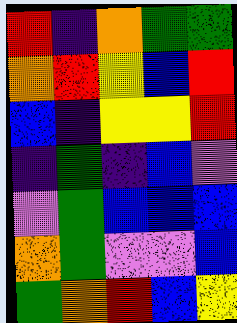[["red", "indigo", "orange", "green", "green"], ["orange", "red", "yellow", "blue", "red"], ["blue", "indigo", "yellow", "yellow", "red"], ["indigo", "green", "indigo", "blue", "violet"], ["violet", "green", "blue", "blue", "blue"], ["orange", "green", "violet", "violet", "blue"], ["green", "orange", "red", "blue", "yellow"]]